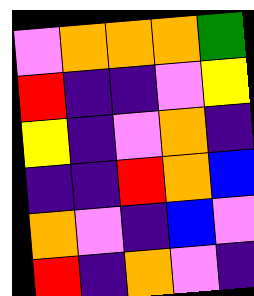[["violet", "orange", "orange", "orange", "green"], ["red", "indigo", "indigo", "violet", "yellow"], ["yellow", "indigo", "violet", "orange", "indigo"], ["indigo", "indigo", "red", "orange", "blue"], ["orange", "violet", "indigo", "blue", "violet"], ["red", "indigo", "orange", "violet", "indigo"]]